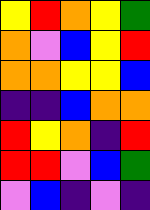[["yellow", "red", "orange", "yellow", "green"], ["orange", "violet", "blue", "yellow", "red"], ["orange", "orange", "yellow", "yellow", "blue"], ["indigo", "indigo", "blue", "orange", "orange"], ["red", "yellow", "orange", "indigo", "red"], ["red", "red", "violet", "blue", "green"], ["violet", "blue", "indigo", "violet", "indigo"]]